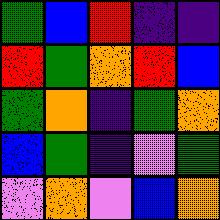[["green", "blue", "red", "indigo", "indigo"], ["red", "green", "orange", "red", "blue"], ["green", "orange", "indigo", "green", "orange"], ["blue", "green", "indigo", "violet", "green"], ["violet", "orange", "violet", "blue", "orange"]]